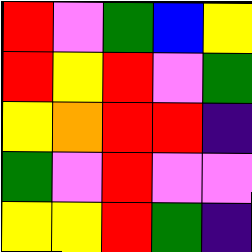[["red", "violet", "green", "blue", "yellow"], ["red", "yellow", "red", "violet", "green"], ["yellow", "orange", "red", "red", "indigo"], ["green", "violet", "red", "violet", "violet"], ["yellow", "yellow", "red", "green", "indigo"]]